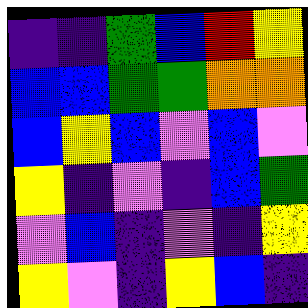[["indigo", "indigo", "green", "blue", "red", "yellow"], ["blue", "blue", "green", "green", "orange", "orange"], ["blue", "yellow", "blue", "violet", "blue", "violet"], ["yellow", "indigo", "violet", "indigo", "blue", "green"], ["violet", "blue", "indigo", "violet", "indigo", "yellow"], ["yellow", "violet", "indigo", "yellow", "blue", "indigo"]]